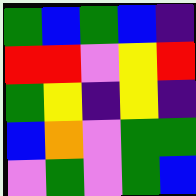[["green", "blue", "green", "blue", "indigo"], ["red", "red", "violet", "yellow", "red"], ["green", "yellow", "indigo", "yellow", "indigo"], ["blue", "orange", "violet", "green", "green"], ["violet", "green", "violet", "green", "blue"]]